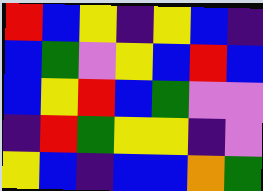[["red", "blue", "yellow", "indigo", "yellow", "blue", "indigo"], ["blue", "green", "violet", "yellow", "blue", "red", "blue"], ["blue", "yellow", "red", "blue", "green", "violet", "violet"], ["indigo", "red", "green", "yellow", "yellow", "indigo", "violet"], ["yellow", "blue", "indigo", "blue", "blue", "orange", "green"]]